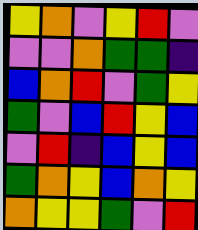[["yellow", "orange", "violet", "yellow", "red", "violet"], ["violet", "violet", "orange", "green", "green", "indigo"], ["blue", "orange", "red", "violet", "green", "yellow"], ["green", "violet", "blue", "red", "yellow", "blue"], ["violet", "red", "indigo", "blue", "yellow", "blue"], ["green", "orange", "yellow", "blue", "orange", "yellow"], ["orange", "yellow", "yellow", "green", "violet", "red"]]